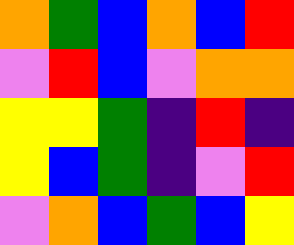[["orange", "green", "blue", "orange", "blue", "red"], ["violet", "red", "blue", "violet", "orange", "orange"], ["yellow", "yellow", "green", "indigo", "red", "indigo"], ["yellow", "blue", "green", "indigo", "violet", "red"], ["violet", "orange", "blue", "green", "blue", "yellow"]]